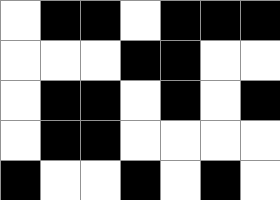[["white", "black", "black", "white", "black", "black", "black"], ["white", "white", "white", "black", "black", "white", "white"], ["white", "black", "black", "white", "black", "white", "black"], ["white", "black", "black", "white", "white", "white", "white"], ["black", "white", "white", "black", "white", "black", "white"]]